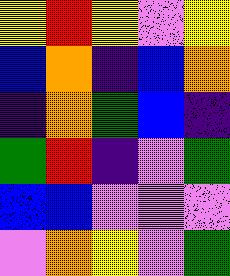[["yellow", "red", "yellow", "violet", "yellow"], ["blue", "orange", "indigo", "blue", "orange"], ["indigo", "orange", "green", "blue", "indigo"], ["green", "red", "indigo", "violet", "green"], ["blue", "blue", "violet", "violet", "violet"], ["violet", "orange", "yellow", "violet", "green"]]